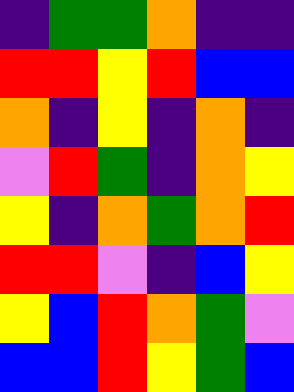[["indigo", "green", "green", "orange", "indigo", "indigo"], ["red", "red", "yellow", "red", "blue", "blue"], ["orange", "indigo", "yellow", "indigo", "orange", "indigo"], ["violet", "red", "green", "indigo", "orange", "yellow"], ["yellow", "indigo", "orange", "green", "orange", "red"], ["red", "red", "violet", "indigo", "blue", "yellow"], ["yellow", "blue", "red", "orange", "green", "violet"], ["blue", "blue", "red", "yellow", "green", "blue"]]